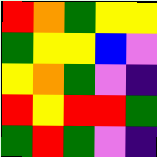[["red", "orange", "green", "yellow", "yellow"], ["green", "yellow", "yellow", "blue", "violet"], ["yellow", "orange", "green", "violet", "indigo"], ["red", "yellow", "red", "red", "green"], ["green", "red", "green", "violet", "indigo"]]